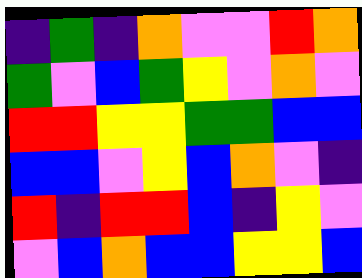[["indigo", "green", "indigo", "orange", "violet", "violet", "red", "orange"], ["green", "violet", "blue", "green", "yellow", "violet", "orange", "violet"], ["red", "red", "yellow", "yellow", "green", "green", "blue", "blue"], ["blue", "blue", "violet", "yellow", "blue", "orange", "violet", "indigo"], ["red", "indigo", "red", "red", "blue", "indigo", "yellow", "violet"], ["violet", "blue", "orange", "blue", "blue", "yellow", "yellow", "blue"]]